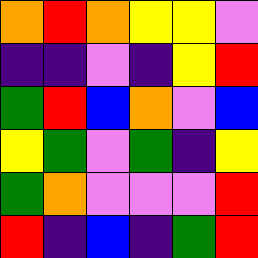[["orange", "red", "orange", "yellow", "yellow", "violet"], ["indigo", "indigo", "violet", "indigo", "yellow", "red"], ["green", "red", "blue", "orange", "violet", "blue"], ["yellow", "green", "violet", "green", "indigo", "yellow"], ["green", "orange", "violet", "violet", "violet", "red"], ["red", "indigo", "blue", "indigo", "green", "red"]]